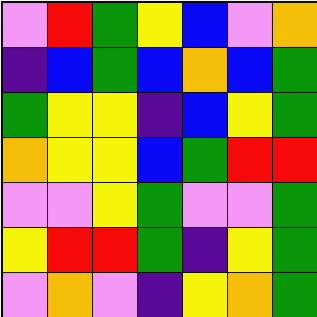[["violet", "red", "green", "yellow", "blue", "violet", "orange"], ["indigo", "blue", "green", "blue", "orange", "blue", "green"], ["green", "yellow", "yellow", "indigo", "blue", "yellow", "green"], ["orange", "yellow", "yellow", "blue", "green", "red", "red"], ["violet", "violet", "yellow", "green", "violet", "violet", "green"], ["yellow", "red", "red", "green", "indigo", "yellow", "green"], ["violet", "orange", "violet", "indigo", "yellow", "orange", "green"]]